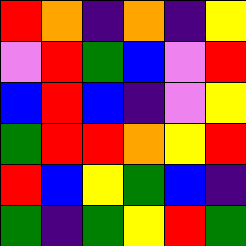[["red", "orange", "indigo", "orange", "indigo", "yellow"], ["violet", "red", "green", "blue", "violet", "red"], ["blue", "red", "blue", "indigo", "violet", "yellow"], ["green", "red", "red", "orange", "yellow", "red"], ["red", "blue", "yellow", "green", "blue", "indigo"], ["green", "indigo", "green", "yellow", "red", "green"]]